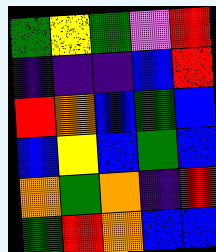[["green", "yellow", "green", "violet", "red"], ["indigo", "indigo", "indigo", "blue", "red"], ["red", "orange", "blue", "green", "blue"], ["blue", "yellow", "blue", "green", "blue"], ["orange", "green", "orange", "indigo", "red"], ["green", "red", "orange", "blue", "blue"]]